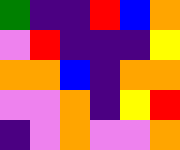[["green", "indigo", "indigo", "red", "blue", "orange"], ["violet", "red", "indigo", "indigo", "indigo", "yellow"], ["orange", "orange", "blue", "indigo", "orange", "orange"], ["violet", "violet", "orange", "indigo", "yellow", "red"], ["indigo", "violet", "orange", "violet", "violet", "orange"]]